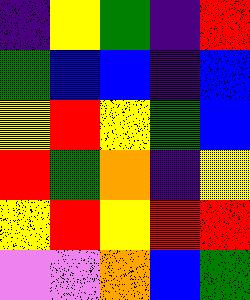[["indigo", "yellow", "green", "indigo", "red"], ["green", "blue", "blue", "indigo", "blue"], ["yellow", "red", "yellow", "green", "blue"], ["red", "green", "orange", "indigo", "yellow"], ["yellow", "red", "yellow", "red", "red"], ["violet", "violet", "orange", "blue", "green"]]